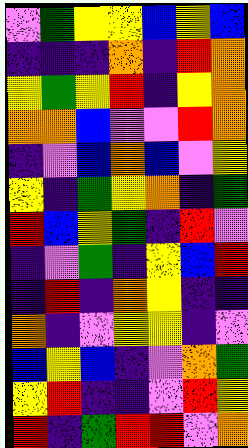[["violet", "green", "yellow", "yellow", "blue", "yellow", "blue"], ["indigo", "indigo", "indigo", "orange", "indigo", "red", "orange"], ["yellow", "green", "yellow", "red", "indigo", "yellow", "orange"], ["orange", "orange", "blue", "violet", "violet", "red", "orange"], ["indigo", "violet", "blue", "orange", "blue", "violet", "yellow"], ["yellow", "indigo", "green", "yellow", "orange", "indigo", "green"], ["red", "blue", "yellow", "green", "indigo", "red", "violet"], ["indigo", "violet", "green", "indigo", "yellow", "blue", "red"], ["indigo", "red", "indigo", "orange", "yellow", "indigo", "indigo"], ["orange", "indigo", "violet", "yellow", "yellow", "indigo", "violet"], ["blue", "yellow", "blue", "indigo", "violet", "orange", "green"], ["yellow", "red", "indigo", "indigo", "violet", "red", "yellow"], ["red", "indigo", "green", "red", "red", "violet", "orange"]]